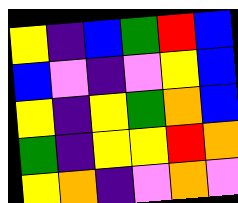[["yellow", "indigo", "blue", "green", "red", "blue"], ["blue", "violet", "indigo", "violet", "yellow", "blue"], ["yellow", "indigo", "yellow", "green", "orange", "blue"], ["green", "indigo", "yellow", "yellow", "red", "orange"], ["yellow", "orange", "indigo", "violet", "orange", "violet"]]